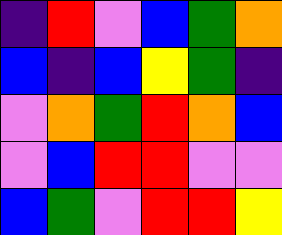[["indigo", "red", "violet", "blue", "green", "orange"], ["blue", "indigo", "blue", "yellow", "green", "indigo"], ["violet", "orange", "green", "red", "orange", "blue"], ["violet", "blue", "red", "red", "violet", "violet"], ["blue", "green", "violet", "red", "red", "yellow"]]